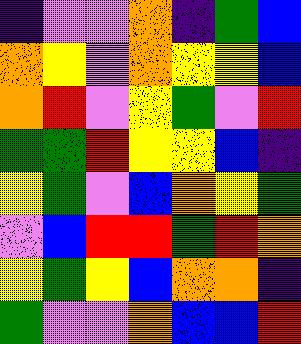[["indigo", "violet", "violet", "orange", "indigo", "green", "blue"], ["orange", "yellow", "violet", "orange", "yellow", "yellow", "blue"], ["orange", "red", "violet", "yellow", "green", "violet", "red"], ["green", "green", "red", "yellow", "yellow", "blue", "indigo"], ["yellow", "green", "violet", "blue", "orange", "yellow", "green"], ["violet", "blue", "red", "red", "green", "red", "orange"], ["yellow", "green", "yellow", "blue", "orange", "orange", "indigo"], ["green", "violet", "violet", "orange", "blue", "blue", "red"]]